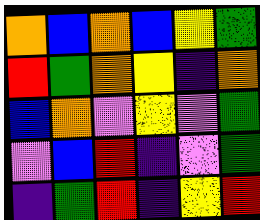[["orange", "blue", "orange", "blue", "yellow", "green"], ["red", "green", "orange", "yellow", "indigo", "orange"], ["blue", "orange", "violet", "yellow", "violet", "green"], ["violet", "blue", "red", "indigo", "violet", "green"], ["indigo", "green", "red", "indigo", "yellow", "red"]]